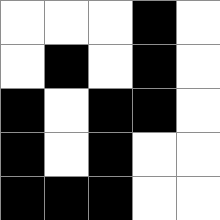[["white", "white", "white", "black", "white"], ["white", "black", "white", "black", "white"], ["black", "white", "black", "black", "white"], ["black", "white", "black", "white", "white"], ["black", "black", "black", "white", "white"]]